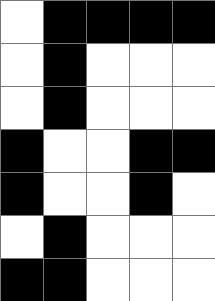[["white", "black", "black", "black", "black"], ["white", "black", "white", "white", "white"], ["white", "black", "white", "white", "white"], ["black", "white", "white", "black", "black"], ["black", "white", "white", "black", "white"], ["white", "black", "white", "white", "white"], ["black", "black", "white", "white", "white"]]